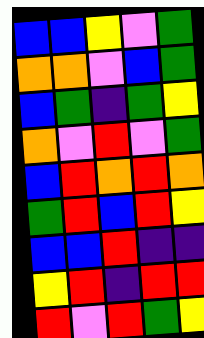[["blue", "blue", "yellow", "violet", "green"], ["orange", "orange", "violet", "blue", "green"], ["blue", "green", "indigo", "green", "yellow"], ["orange", "violet", "red", "violet", "green"], ["blue", "red", "orange", "red", "orange"], ["green", "red", "blue", "red", "yellow"], ["blue", "blue", "red", "indigo", "indigo"], ["yellow", "red", "indigo", "red", "red"], ["red", "violet", "red", "green", "yellow"]]